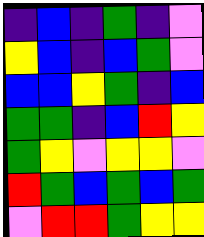[["indigo", "blue", "indigo", "green", "indigo", "violet"], ["yellow", "blue", "indigo", "blue", "green", "violet"], ["blue", "blue", "yellow", "green", "indigo", "blue"], ["green", "green", "indigo", "blue", "red", "yellow"], ["green", "yellow", "violet", "yellow", "yellow", "violet"], ["red", "green", "blue", "green", "blue", "green"], ["violet", "red", "red", "green", "yellow", "yellow"]]